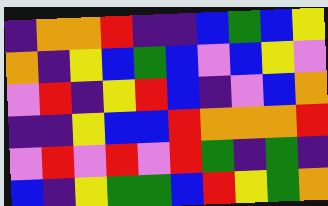[["indigo", "orange", "orange", "red", "indigo", "indigo", "blue", "green", "blue", "yellow"], ["orange", "indigo", "yellow", "blue", "green", "blue", "violet", "blue", "yellow", "violet"], ["violet", "red", "indigo", "yellow", "red", "blue", "indigo", "violet", "blue", "orange"], ["indigo", "indigo", "yellow", "blue", "blue", "red", "orange", "orange", "orange", "red"], ["violet", "red", "violet", "red", "violet", "red", "green", "indigo", "green", "indigo"], ["blue", "indigo", "yellow", "green", "green", "blue", "red", "yellow", "green", "orange"]]